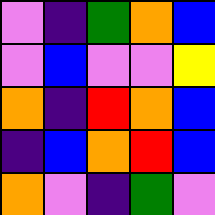[["violet", "indigo", "green", "orange", "blue"], ["violet", "blue", "violet", "violet", "yellow"], ["orange", "indigo", "red", "orange", "blue"], ["indigo", "blue", "orange", "red", "blue"], ["orange", "violet", "indigo", "green", "violet"]]